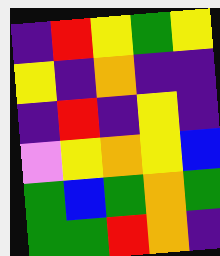[["indigo", "red", "yellow", "green", "yellow"], ["yellow", "indigo", "orange", "indigo", "indigo"], ["indigo", "red", "indigo", "yellow", "indigo"], ["violet", "yellow", "orange", "yellow", "blue"], ["green", "blue", "green", "orange", "green"], ["green", "green", "red", "orange", "indigo"]]